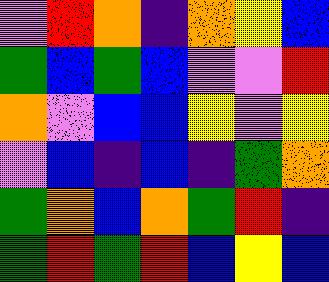[["violet", "red", "orange", "indigo", "orange", "yellow", "blue"], ["green", "blue", "green", "blue", "violet", "violet", "red"], ["orange", "violet", "blue", "blue", "yellow", "violet", "yellow"], ["violet", "blue", "indigo", "blue", "indigo", "green", "orange"], ["green", "orange", "blue", "orange", "green", "red", "indigo"], ["green", "red", "green", "red", "blue", "yellow", "blue"]]